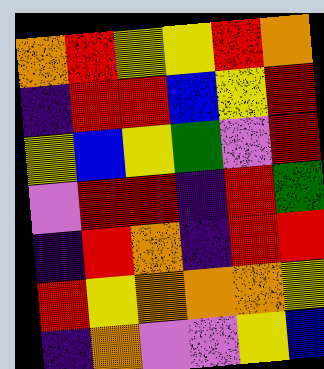[["orange", "red", "yellow", "yellow", "red", "orange"], ["indigo", "red", "red", "blue", "yellow", "red"], ["yellow", "blue", "yellow", "green", "violet", "red"], ["violet", "red", "red", "indigo", "red", "green"], ["indigo", "red", "orange", "indigo", "red", "red"], ["red", "yellow", "orange", "orange", "orange", "yellow"], ["indigo", "orange", "violet", "violet", "yellow", "blue"]]